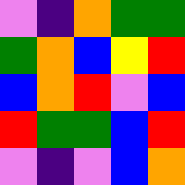[["violet", "indigo", "orange", "green", "green"], ["green", "orange", "blue", "yellow", "red"], ["blue", "orange", "red", "violet", "blue"], ["red", "green", "green", "blue", "red"], ["violet", "indigo", "violet", "blue", "orange"]]